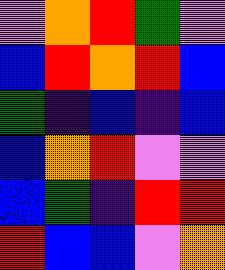[["violet", "orange", "red", "green", "violet"], ["blue", "red", "orange", "red", "blue"], ["green", "indigo", "blue", "indigo", "blue"], ["blue", "orange", "red", "violet", "violet"], ["blue", "green", "indigo", "red", "red"], ["red", "blue", "blue", "violet", "orange"]]